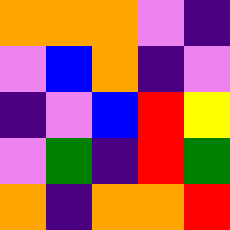[["orange", "orange", "orange", "violet", "indigo"], ["violet", "blue", "orange", "indigo", "violet"], ["indigo", "violet", "blue", "red", "yellow"], ["violet", "green", "indigo", "red", "green"], ["orange", "indigo", "orange", "orange", "red"]]